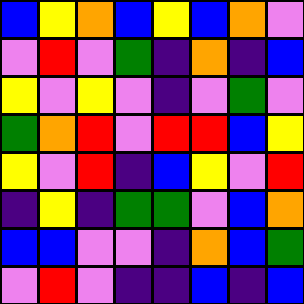[["blue", "yellow", "orange", "blue", "yellow", "blue", "orange", "violet"], ["violet", "red", "violet", "green", "indigo", "orange", "indigo", "blue"], ["yellow", "violet", "yellow", "violet", "indigo", "violet", "green", "violet"], ["green", "orange", "red", "violet", "red", "red", "blue", "yellow"], ["yellow", "violet", "red", "indigo", "blue", "yellow", "violet", "red"], ["indigo", "yellow", "indigo", "green", "green", "violet", "blue", "orange"], ["blue", "blue", "violet", "violet", "indigo", "orange", "blue", "green"], ["violet", "red", "violet", "indigo", "indigo", "blue", "indigo", "blue"]]